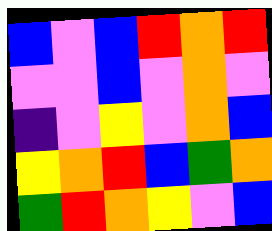[["blue", "violet", "blue", "red", "orange", "red"], ["violet", "violet", "blue", "violet", "orange", "violet"], ["indigo", "violet", "yellow", "violet", "orange", "blue"], ["yellow", "orange", "red", "blue", "green", "orange"], ["green", "red", "orange", "yellow", "violet", "blue"]]